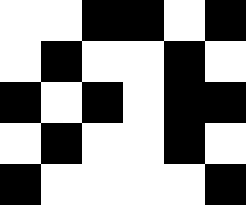[["white", "white", "black", "black", "white", "black"], ["white", "black", "white", "white", "black", "white"], ["black", "white", "black", "white", "black", "black"], ["white", "black", "white", "white", "black", "white"], ["black", "white", "white", "white", "white", "black"]]